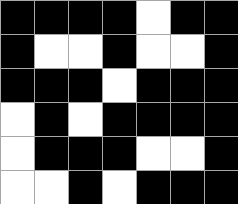[["black", "black", "black", "black", "white", "black", "black"], ["black", "white", "white", "black", "white", "white", "black"], ["black", "black", "black", "white", "black", "black", "black"], ["white", "black", "white", "black", "black", "black", "black"], ["white", "black", "black", "black", "white", "white", "black"], ["white", "white", "black", "white", "black", "black", "black"]]